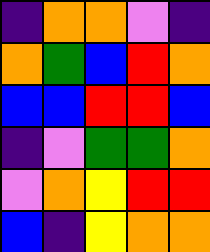[["indigo", "orange", "orange", "violet", "indigo"], ["orange", "green", "blue", "red", "orange"], ["blue", "blue", "red", "red", "blue"], ["indigo", "violet", "green", "green", "orange"], ["violet", "orange", "yellow", "red", "red"], ["blue", "indigo", "yellow", "orange", "orange"]]